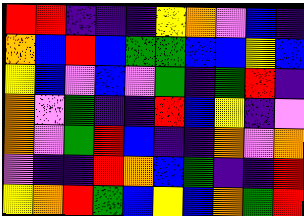[["red", "red", "indigo", "indigo", "indigo", "yellow", "orange", "violet", "blue", "indigo"], ["orange", "blue", "red", "blue", "green", "green", "blue", "blue", "yellow", "blue"], ["yellow", "blue", "violet", "blue", "violet", "green", "indigo", "green", "red", "indigo"], ["orange", "violet", "green", "indigo", "indigo", "red", "blue", "yellow", "indigo", "violet"], ["orange", "violet", "green", "red", "blue", "indigo", "indigo", "orange", "violet", "orange"], ["violet", "indigo", "indigo", "red", "orange", "blue", "green", "indigo", "indigo", "red"], ["yellow", "orange", "red", "green", "blue", "yellow", "blue", "orange", "green", "red"]]